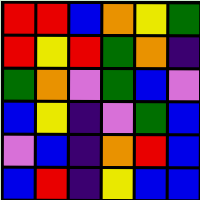[["red", "red", "blue", "orange", "yellow", "green"], ["red", "yellow", "red", "green", "orange", "indigo"], ["green", "orange", "violet", "green", "blue", "violet"], ["blue", "yellow", "indigo", "violet", "green", "blue"], ["violet", "blue", "indigo", "orange", "red", "blue"], ["blue", "red", "indigo", "yellow", "blue", "blue"]]